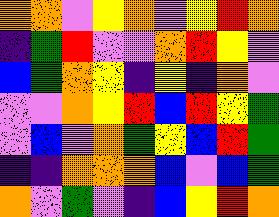[["orange", "orange", "violet", "yellow", "orange", "violet", "yellow", "red", "orange"], ["indigo", "green", "red", "violet", "violet", "orange", "red", "yellow", "violet"], ["blue", "green", "orange", "yellow", "indigo", "yellow", "indigo", "orange", "violet"], ["violet", "violet", "orange", "yellow", "red", "blue", "red", "yellow", "green"], ["violet", "blue", "violet", "orange", "green", "yellow", "blue", "red", "green"], ["indigo", "indigo", "orange", "orange", "orange", "blue", "violet", "blue", "green"], ["orange", "violet", "green", "violet", "indigo", "blue", "yellow", "red", "orange"]]